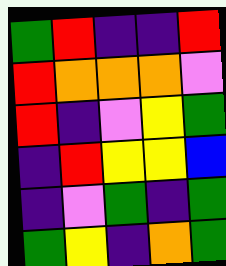[["green", "red", "indigo", "indigo", "red"], ["red", "orange", "orange", "orange", "violet"], ["red", "indigo", "violet", "yellow", "green"], ["indigo", "red", "yellow", "yellow", "blue"], ["indigo", "violet", "green", "indigo", "green"], ["green", "yellow", "indigo", "orange", "green"]]